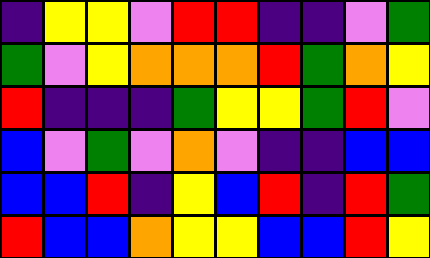[["indigo", "yellow", "yellow", "violet", "red", "red", "indigo", "indigo", "violet", "green"], ["green", "violet", "yellow", "orange", "orange", "orange", "red", "green", "orange", "yellow"], ["red", "indigo", "indigo", "indigo", "green", "yellow", "yellow", "green", "red", "violet"], ["blue", "violet", "green", "violet", "orange", "violet", "indigo", "indigo", "blue", "blue"], ["blue", "blue", "red", "indigo", "yellow", "blue", "red", "indigo", "red", "green"], ["red", "blue", "blue", "orange", "yellow", "yellow", "blue", "blue", "red", "yellow"]]